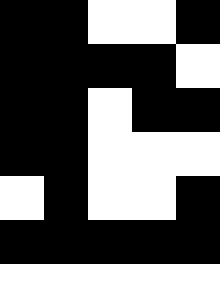[["black", "black", "white", "white", "black"], ["black", "black", "black", "black", "white"], ["black", "black", "white", "black", "black"], ["black", "black", "white", "white", "white"], ["white", "black", "white", "white", "black"], ["black", "black", "black", "black", "black"], ["white", "white", "white", "white", "white"]]